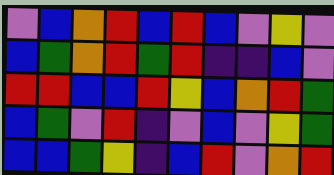[["violet", "blue", "orange", "red", "blue", "red", "blue", "violet", "yellow", "violet"], ["blue", "green", "orange", "red", "green", "red", "indigo", "indigo", "blue", "violet"], ["red", "red", "blue", "blue", "red", "yellow", "blue", "orange", "red", "green"], ["blue", "green", "violet", "red", "indigo", "violet", "blue", "violet", "yellow", "green"], ["blue", "blue", "green", "yellow", "indigo", "blue", "red", "violet", "orange", "red"]]